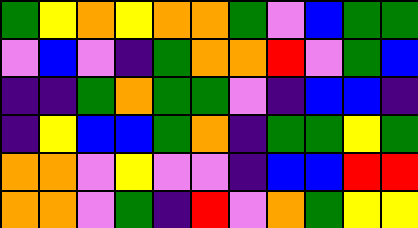[["green", "yellow", "orange", "yellow", "orange", "orange", "green", "violet", "blue", "green", "green"], ["violet", "blue", "violet", "indigo", "green", "orange", "orange", "red", "violet", "green", "blue"], ["indigo", "indigo", "green", "orange", "green", "green", "violet", "indigo", "blue", "blue", "indigo"], ["indigo", "yellow", "blue", "blue", "green", "orange", "indigo", "green", "green", "yellow", "green"], ["orange", "orange", "violet", "yellow", "violet", "violet", "indigo", "blue", "blue", "red", "red"], ["orange", "orange", "violet", "green", "indigo", "red", "violet", "orange", "green", "yellow", "yellow"]]